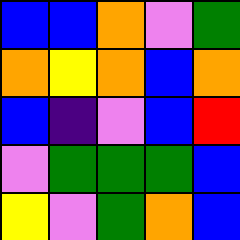[["blue", "blue", "orange", "violet", "green"], ["orange", "yellow", "orange", "blue", "orange"], ["blue", "indigo", "violet", "blue", "red"], ["violet", "green", "green", "green", "blue"], ["yellow", "violet", "green", "orange", "blue"]]